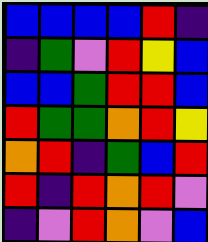[["blue", "blue", "blue", "blue", "red", "indigo"], ["indigo", "green", "violet", "red", "yellow", "blue"], ["blue", "blue", "green", "red", "red", "blue"], ["red", "green", "green", "orange", "red", "yellow"], ["orange", "red", "indigo", "green", "blue", "red"], ["red", "indigo", "red", "orange", "red", "violet"], ["indigo", "violet", "red", "orange", "violet", "blue"]]